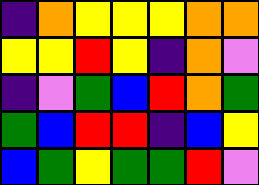[["indigo", "orange", "yellow", "yellow", "yellow", "orange", "orange"], ["yellow", "yellow", "red", "yellow", "indigo", "orange", "violet"], ["indigo", "violet", "green", "blue", "red", "orange", "green"], ["green", "blue", "red", "red", "indigo", "blue", "yellow"], ["blue", "green", "yellow", "green", "green", "red", "violet"]]